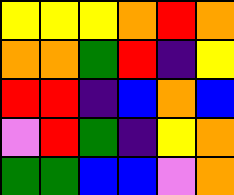[["yellow", "yellow", "yellow", "orange", "red", "orange"], ["orange", "orange", "green", "red", "indigo", "yellow"], ["red", "red", "indigo", "blue", "orange", "blue"], ["violet", "red", "green", "indigo", "yellow", "orange"], ["green", "green", "blue", "blue", "violet", "orange"]]